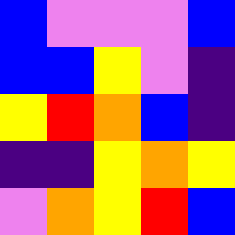[["blue", "violet", "violet", "violet", "blue"], ["blue", "blue", "yellow", "violet", "indigo"], ["yellow", "red", "orange", "blue", "indigo"], ["indigo", "indigo", "yellow", "orange", "yellow"], ["violet", "orange", "yellow", "red", "blue"]]